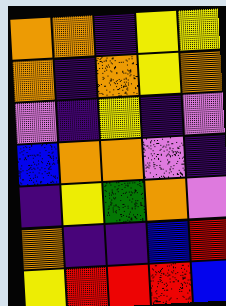[["orange", "orange", "indigo", "yellow", "yellow"], ["orange", "indigo", "orange", "yellow", "orange"], ["violet", "indigo", "yellow", "indigo", "violet"], ["blue", "orange", "orange", "violet", "indigo"], ["indigo", "yellow", "green", "orange", "violet"], ["orange", "indigo", "indigo", "blue", "red"], ["yellow", "red", "red", "red", "blue"]]